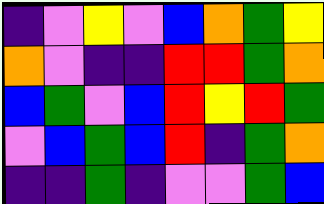[["indigo", "violet", "yellow", "violet", "blue", "orange", "green", "yellow"], ["orange", "violet", "indigo", "indigo", "red", "red", "green", "orange"], ["blue", "green", "violet", "blue", "red", "yellow", "red", "green"], ["violet", "blue", "green", "blue", "red", "indigo", "green", "orange"], ["indigo", "indigo", "green", "indigo", "violet", "violet", "green", "blue"]]